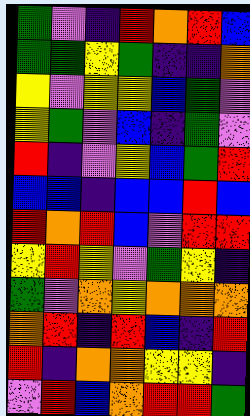[["green", "violet", "indigo", "red", "orange", "red", "blue"], ["green", "green", "yellow", "green", "indigo", "indigo", "orange"], ["yellow", "violet", "yellow", "yellow", "blue", "green", "violet"], ["yellow", "green", "violet", "blue", "indigo", "green", "violet"], ["red", "indigo", "violet", "yellow", "blue", "green", "red"], ["blue", "blue", "indigo", "blue", "blue", "red", "blue"], ["red", "orange", "red", "blue", "violet", "red", "red"], ["yellow", "red", "yellow", "violet", "green", "yellow", "indigo"], ["green", "violet", "orange", "yellow", "orange", "orange", "orange"], ["orange", "red", "indigo", "red", "blue", "indigo", "red"], ["red", "indigo", "orange", "orange", "yellow", "yellow", "indigo"], ["violet", "red", "blue", "orange", "red", "red", "green"]]